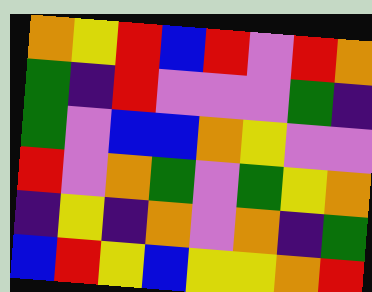[["orange", "yellow", "red", "blue", "red", "violet", "red", "orange"], ["green", "indigo", "red", "violet", "violet", "violet", "green", "indigo"], ["green", "violet", "blue", "blue", "orange", "yellow", "violet", "violet"], ["red", "violet", "orange", "green", "violet", "green", "yellow", "orange"], ["indigo", "yellow", "indigo", "orange", "violet", "orange", "indigo", "green"], ["blue", "red", "yellow", "blue", "yellow", "yellow", "orange", "red"]]